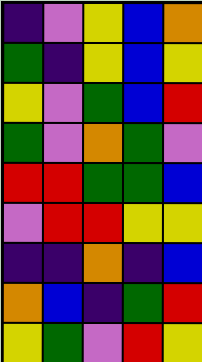[["indigo", "violet", "yellow", "blue", "orange"], ["green", "indigo", "yellow", "blue", "yellow"], ["yellow", "violet", "green", "blue", "red"], ["green", "violet", "orange", "green", "violet"], ["red", "red", "green", "green", "blue"], ["violet", "red", "red", "yellow", "yellow"], ["indigo", "indigo", "orange", "indigo", "blue"], ["orange", "blue", "indigo", "green", "red"], ["yellow", "green", "violet", "red", "yellow"]]